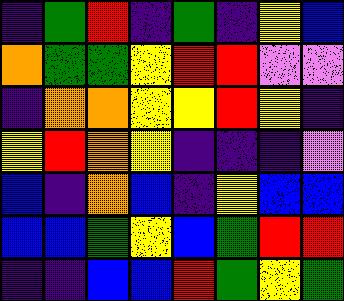[["indigo", "green", "red", "indigo", "green", "indigo", "yellow", "blue"], ["orange", "green", "green", "yellow", "red", "red", "violet", "violet"], ["indigo", "orange", "orange", "yellow", "yellow", "red", "yellow", "indigo"], ["yellow", "red", "orange", "yellow", "indigo", "indigo", "indigo", "violet"], ["blue", "indigo", "orange", "blue", "indigo", "yellow", "blue", "blue"], ["blue", "blue", "green", "yellow", "blue", "green", "red", "red"], ["indigo", "indigo", "blue", "blue", "red", "green", "yellow", "green"]]